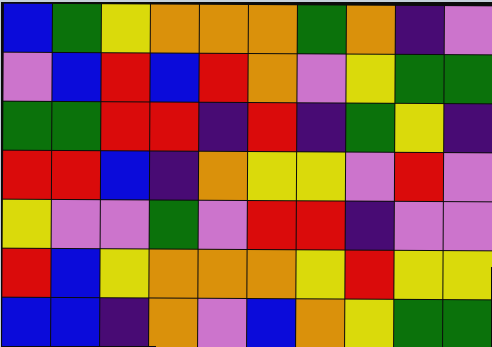[["blue", "green", "yellow", "orange", "orange", "orange", "green", "orange", "indigo", "violet"], ["violet", "blue", "red", "blue", "red", "orange", "violet", "yellow", "green", "green"], ["green", "green", "red", "red", "indigo", "red", "indigo", "green", "yellow", "indigo"], ["red", "red", "blue", "indigo", "orange", "yellow", "yellow", "violet", "red", "violet"], ["yellow", "violet", "violet", "green", "violet", "red", "red", "indigo", "violet", "violet"], ["red", "blue", "yellow", "orange", "orange", "orange", "yellow", "red", "yellow", "yellow"], ["blue", "blue", "indigo", "orange", "violet", "blue", "orange", "yellow", "green", "green"]]